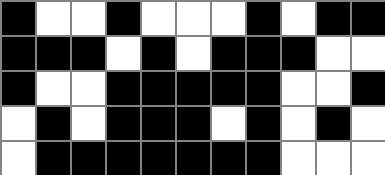[["black", "white", "white", "black", "white", "white", "white", "black", "white", "black", "black"], ["black", "black", "black", "white", "black", "white", "black", "black", "black", "white", "white"], ["black", "white", "white", "black", "black", "black", "black", "black", "white", "white", "black"], ["white", "black", "white", "black", "black", "black", "white", "black", "white", "black", "white"], ["white", "black", "black", "black", "black", "black", "black", "black", "white", "white", "white"]]